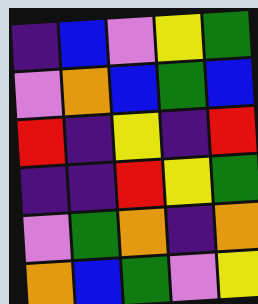[["indigo", "blue", "violet", "yellow", "green"], ["violet", "orange", "blue", "green", "blue"], ["red", "indigo", "yellow", "indigo", "red"], ["indigo", "indigo", "red", "yellow", "green"], ["violet", "green", "orange", "indigo", "orange"], ["orange", "blue", "green", "violet", "yellow"]]